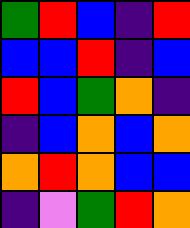[["green", "red", "blue", "indigo", "red"], ["blue", "blue", "red", "indigo", "blue"], ["red", "blue", "green", "orange", "indigo"], ["indigo", "blue", "orange", "blue", "orange"], ["orange", "red", "orange", "blue", "blue"], ["indigo", "violet", "green", "red", "orange"]]